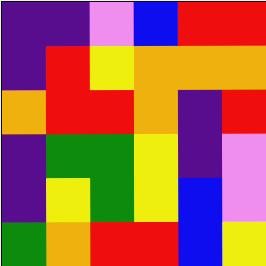[["indigo", "indigo", "violet", "blue", "red", "red"], ["indigo", "red", "yellow", "orange", "orange", "orange"], ["orange", "red", "red", "orange", "indigo", "red"], ["indigo", "green", "green", "yellow", "indigo", "violet"], ["indigo", "yellow", "green", "yellow", "blue", "violet"], ["green", "orange", "red", "red", "blue", "yellow"]]